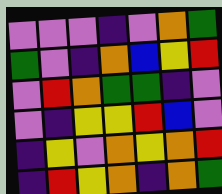[["violet", "violet", "violet", "indigo", "violet", "orange", "green"], ["green", "violet", "indigo", "orange", "blue", "yellow", "red"], ["violet", "red", "orange", "green", "green", "indigo", "violet"], ["violet", "indigo", "yellow", "yellow", "red", "blue", "violet"], ["indigo", "yellow", "violet", "orange", "yellow", "orange", "red"], ["indigo", "red", "yellow", "orange", "indigo", "orange", "green"]]